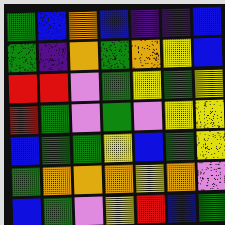[["green", "blue", "orange", "blue", "indigo", "indigo", "blue"], ["green", "indigo", "orange", "green", "orange", "yellow", "blue"], ["red", "red", "violet", "green", "yellow", "green", "yellow"], ["red", "green", "violet", "green", "violet", "yellow", "yellow"], ["blue", "green", "green", "yellow", "blue", "green", "yellow"], ["green", "orange", "orange", "orange", "yellow", "orange", "violet"], ["blue", "green", "violet", "yellow", "red", "blue", "green"]]